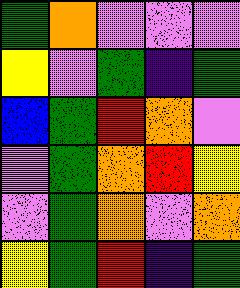[["green", "orange", "violet", "violet", "violet"], ["yellow", "violet", "green", "indigo", "green"], ["blue", "green", "red", "orange", "violet"], ["violet", "green", "orange", "red", "yellow"], ["violet", "green", "orange", "violet", "orange"], ["yellow", "green", "red", "indigo", "green"]]